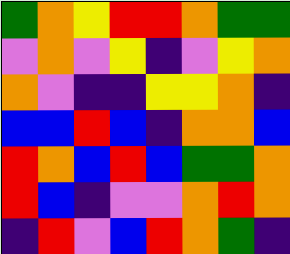[["green", "orange", "yellow", "red", "red", "orange", "green", "green"], ["violet", "orange", "violet", "yellow", "indigo", "violet", "yellow", "orange"], ["orange", "violet", "indigo", "indigo", "yellow", "yellow", "orange", "indigo"], ["blue", "blue", "red", "blue", "indigo", "orange", "orange", "blue"], ["red", "orange", "blue", "red", "blue", "green", "green", "orange"], ["red", "blue", "indigo", "violet", "violet", "orange", "red", "orange"], ["indigo", "red", "violet", "blue", "red", "orange", "green", "indigo"]]